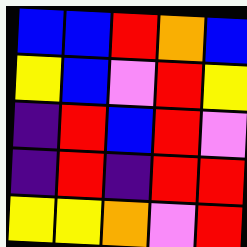[["blue", "blue", "red", "orange", "blue"], ["yellow", "blue", "violet", "red", "yellow"], ["indigo", "red", "blue", "red", "violet"], ["indigo", "red", "indigo", "red", "red"], ["yellow", "yellow", "orange", "violet", "red"]]